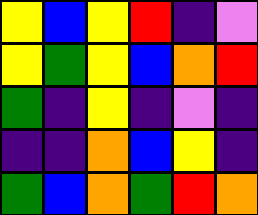[["yellow", "blue", "yellow", "red", "indigo", "violet"], ["yellow", "green", "yellow", "blue", "orange", "red"], ["green", "indigo", "yellow", "indigo", "violet", "indigo"], ["indigo", "indigo", "orange", "blue", "yellow", "indigo"], ["green", "blue", "orange", "green", "red", "orange"]]